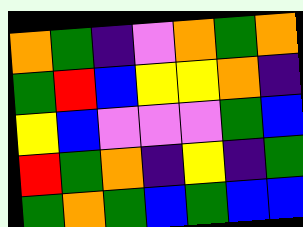[["orange", "green", "indigo", "violet", "orange", "green", "orange"], ["green", "red", "blue", "yellow", "yellow", "orange", "indigo"], ["yellow", "blue", "violet", "violet", "violet", "green", "blue"], ["red", "green", "orange", "indigo", "yellow", "indigo", "green"], ["green", "orange", "green", "blue", "green", "blue", "blue"]]